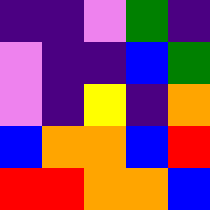[["indigo", "indigo", "violet", "green", "indigo"], ["violet", "indigo", "indigo", "blue", "green"], ["violet", "indigo", "yellow", "indigo", "orange"], ["blue", "orange", "orange", "blue", "red"], ["red", "red", "orange", "orange", "blue"]]